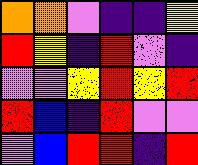[["orange", "orange", "violet", "indigo", "indigo", "yellow"], ["red", "yellow", "indigo", "red", "violet", "indigo"], ["violet", "violet", "yellow", "red", "yellow", "red"], ["red", "blue", "indigo", "red", "violet", "violet"], ["violet", "blue", "red", "red", "indigo", "red"]]